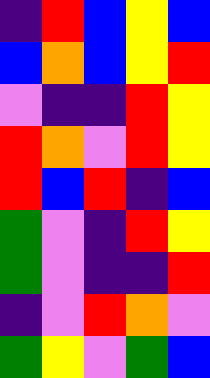[["indigo", "red", "blue", "yellow", "blue"], ["blue", "orange", "blue", "yellow", "red"], ["violet", "indigo", "indigo", "red", "yellow"], ["red", "orange", "violet", "red", "yellow"], ["red", "blue", "red", "indigo", "blue"], ["green", "violet", "indigo", "red", "yellow"], ["green", "violet", "indigo", "indigo", "red"], ["indigo", "violet", "red", "orange", "violet"], ["green", "yellow", "violet", "green", "blue"]]